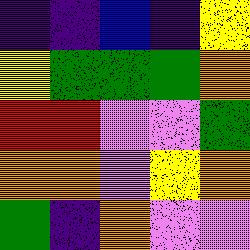[["indigo", "indigo", "blue", "indigo", "yellow"], ["yellow", "green", "green", "green", "orange"], ["red", "red", "violet", "violet", "green"], ["orange", "orange", "violet", "yellow", "orange"], ["green", "indigo", "orange", "violet", "violet"]]